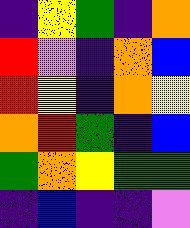[["indigo", "yellow", "green", "indigo", "orange"], ["red", "violet", "indigo", "orange", "blue"], ["red", "yellow", "indigo", "orange", "yellow"], ["orange", "red", "green", "indigo", "blue"], ["green", "orange", "yellow", "green", "green"], ["indigo", "blue", "indigo", "indigo", "violet"]]